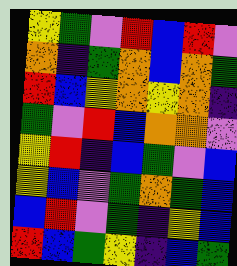[["yellow", "green", "violet", "red", "blue", "red", "violet"], ["orange", "indigo", "green", "orange", "blue", "orange", "green"], ["red", "blue", "yellow", "orange", "yellow", "orange", "indigo"], ["green", "violet", "red", "blue", "orange", "orange", "violet"], ["yellow", "red", "indigo", "blue", "green", "violet", "blue"], ["yellow", "blue", "violet", "green", "orange", "green", "blue"], ["blue", "red", "violet", "green", "indigo", "yellow", "blue"], ["red", "blue", "green", "yellow", "indigo", "blue", "green"]]